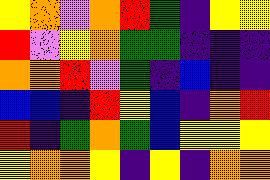[["yellow", "orange", "violet", "orange", "red", "green", "indigo", "yellow", "yellow"], ["red", "violet", "yellow", "orange", "green", "green", "indigo", "indigo", "indigo"], ["orange", "orange", "red", "violet", "green", "indigo", "blue", "indigo", "indigo"], ["blue", "blue", "indigo", "red", "yellow", "blue", "indigo", "orange", "red"], ["red", "indigo", "green", "orange", "green", "blue", "yellow", "yellow", "yellow"], ["yellow", "orange", "orange", "yellow", "indigo", "yellow", "indigo", "orange", "orange"]]